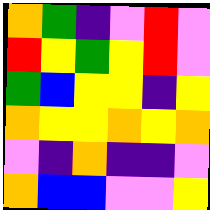[["orange", "green", "indigo", "violet", "red", "violet"], ["red", "yellow", "green", "yellow", "red", "violet"], ["green", "blue", "yellow", "yellow", "indigo", "yellow"], ["orange", "yellow", "yellow", "orange", "yellow", "orange"], ["violet", "indigo", "orange", "indigo", "indigo", "violet"], ["orange", "blue", "blue", "violet", "violet", "yellow"]]